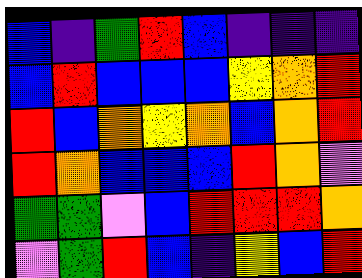[["blue", "indigo", "green", "red", "blue", "indigo", "indigo", "indigo"], ["blue", "red", "blue", "blue", "blue", "yellow", "orange", "red"], ["red", "blue", "orange", "yellow", "orange", "blue", "orange", "red"], ["red", "orange", "blue", "blue", "blue", "red", "orange", "violet"], ["green", "green", "violet", "blue", "red", "red", "red", "orange"], ["violet", "green", "red", "blue", "indigo", "yellow", "blue", "red"]]